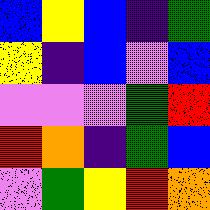[["blue", "yellow", "blue", "indigo", "green"], ["yellow", "indigo", "blue", "violet", "blue"], ["violet", "violet", "violet", "green", "red"], ["red", "orange", "indigo", "green", "blue"], ["violet", "green", "yellow", "red", "orange"]]